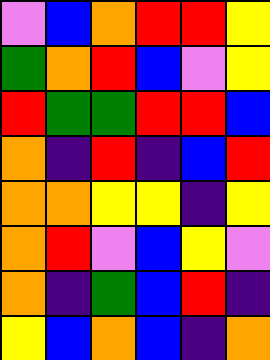[["violet", "blue", "orange", "red", "red", "yellow"], ["green", "orange", "red", "blue", "violet", "yellow"], ["red", "green", "green", "red", "red", "blue"], ["orange", "indigo", "red", "indigo", "blue", "red"], ["orange", "orange", "yellow", "yellow", "indigo", "yellow"], ["orange", "red", "violet", "blue", "yellow", "violet"], ["orange", "indigo", "green", "blue", "red", "indigo"], ["yellow", "blue", "orange", "blue", "indigo", "orange"]]